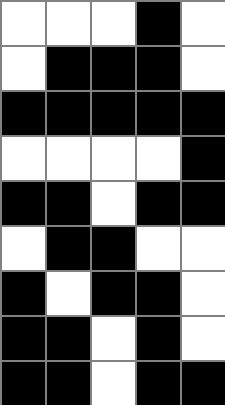[["white", "white", "white", "black", "white"], ["white", "black", "black", "black", "white"], ["black", "black", "black", "black", "black"], ["white", "white", "white", "white", "black"], ["black", "black", "white", "black", "black"], ["white", "black", "black", "white", "white"], ["black", "white", "black", "black", "white"], ["black", "black", "white", "black", "white"], ["black", "black", "white", "black", "black"]]